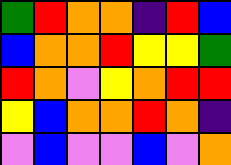[["green", "red", "orange", "orange", "indigo", "red", "blue"], ["blue", "orange", "orange", "red", "yellow", "yellow", "green"], ["red", "orange", "violet", "yellow", "orange", "red", "red"], ["yellow", "blue", "orange", "orange", "red", "orange", "indigo"], ["violet", "blue", "violet", "violet", "blue", "violet", "orange"]]